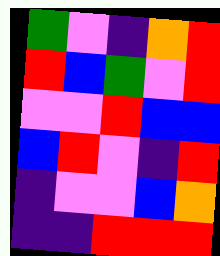[["green", "violet", "indigo", "orange", "red"], ["red", "blue", "green", "violet", "red"], ["violet", "violet", "red", "blue", "blue"], ["blue", "red", "violet", "indigo", "red"], ["indigo", "violet", "violet", "blue", "orange"], ["indigo", "indigo", "red", "red", "red"]]